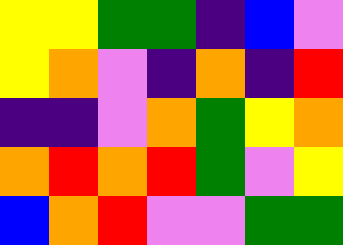[["yellow", "yellow", "green", "green", "indigo", "blue", "violet"], ["yellow", "orange", "violet", "indigo", "orange", "indigo", "red"], ["indigo", "indigo", "violet", "orange", "green", "yellow", "orange"], ["orange", "red", "orange", "red", "green", "violet", "yellow"], ["blue", "orange", "red", "violet", "violet", "green", "green"]]